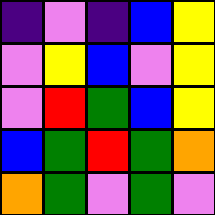[["indigo", "violet", "indigo", "blue", "yellow"], ["violet", "yellow", "blue", "violet", "yellow"], ["violet", "red", "green", "blue", "yellow"], ["blue", "green", "red", "green", "orange"], ["orange", "green", "violet", "green", "violet"]]